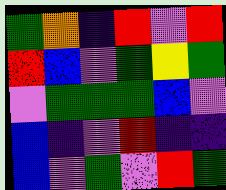[["green", "orange", "indigo", "red", "violet", "red"], ["red", "blue", "violet", "green", "yellow", "green"], ["violet", "green", "green", "green", "blue", "violet"], ["blue", "indigo", "violet", "red", "indigo", "indigo"], ["blue", "violet", "green", "violet", "red", "green"]]